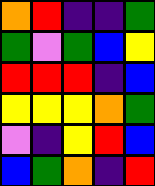[["orange", "red", "indigo", "indigo", "green"], ["green", "violet", "green", "blue", "yellow"], ["red", "red", "red", "indigo", "blue"], ["yellow", "yellow", "yellow", "orange", "green"], ["violet", "indigo", "yellow", "red", "blue"], ["blue", "green", "orange", "indigo", "red"]]